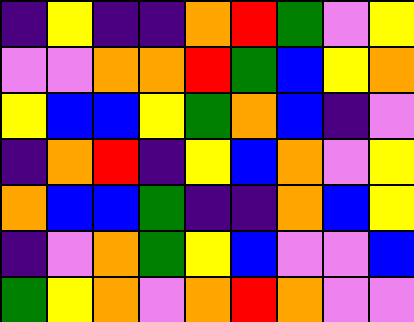[["indigo", "yellow", "indigo", "indigo", "orange", "red", "green", "violet", "yellow"], ["violet", "violet", "orange", "orange", "red", "green", "blue", "yellow", "orange"], ["yellow", "blue", "blue", "yellow", "green", "orange", "blue", "indigo", "violet"], ["indigo", "orange", "red", "indigo", "yellow", "blue", "orange", "violet", "yellow"], ["orange", "blue", "blue", "green", "indigo", "indigo", "orange", "blue", "yellow"], ["indigo", "violet", "orange", "green", "yellow", "blue", "violet", "violet", "blue"], ["green", "yellow", "orange", "violet", "orange", "red", "orange", "violet", "violet"]]